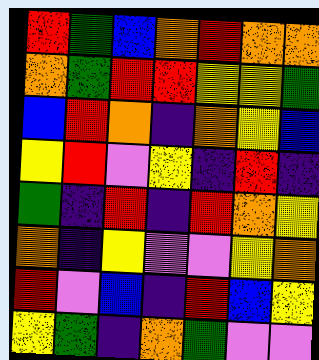[["red", "green", "blue", "orange", "red", "orange", "orange"], ["orange", "green", "red", "red", "yellow", "yellow", "green"], ["blue", "red", "orange", "indigo", "orange", "yellow", "blue"], ["yellow", "red", "violet", "yellow", "indigo", "red", "indigo"], ["green", "indigo", "red", "indigo", "red", "orange", "yellow"], ["orange", "indigo", "yellow", "violet", "violet", "yellow", "orange"], ["red", "violet", "blue", "indigo", "red", "blue", "yellow"], ["yellow", "green", "indigo", "orange", "green", "violet", "violet"]]